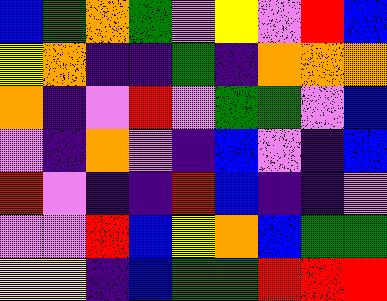[["blue", "green", "orange", "green", "violet", "yellow", "violet", "red", "blue"], ["yellow", "orange", "indigo", "indigo", "green", "indigo", "orange", "orange", "orange"], ["orange", "indigo", "violet", "red", "violet", "green", "green", "violet", "blue"], ["violet", "indigo", "orange", "violet", "indigo", "blue", "violet", "indigo", "blue"], ["red", "violet", "indigo", "indigo", "red", "blue", "indigo", "indigo", "violet"], ["violet", "violet", "red", "blue", "yellow", "orange", "blue", "green", "green"], ["yellow", "yellow", "indigo", "blue", "green", "green", "red", "red", "red"]]